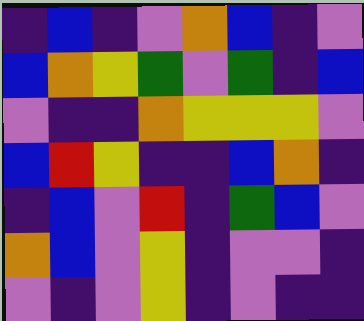[["indigo", "blue", "indigo", "violet", "orange", "blue", "indigo", "violet"], ["blue", "orange", "yellow", "green", "violet", "green", "indigo", "blue"], ["violet", "indigo", "indigo", "orange", "yellow", "yellow", "yellow", "violet"], ["blue", "red", "yellow", "indigo", "indigo", "blue", "orange", "indigo"], ["indigo", "blue", "violet", "red", "indigo", "green", "blue", "violet"], ["orange", "blue", "violet", "yellow", "indigo", "violet", "violet", "indigo"], ["violet", "indigo", "violet", "yellow", "indigo", "violet", "indigo", "indigo"]]